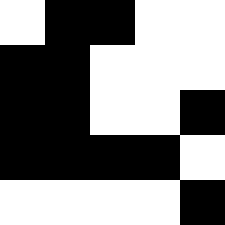[["white", "black", "black", "white", "white"], ["black", "black", "white", "white", "white"], ["black", "black", "white", "white", "black"], ["black", "black", "black", "black", "white"], ["white", "white", "white", "white", "black"]]